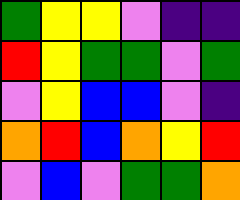[["green", "yellow", "yellow", "violet", "indigo", "indigo"], ["red", "yellow", "green", "green", "violet", "green"], ["violet", "yellow", "blue", "blue", "violet", "indigo"], ["orange", "red", "blue", "orange", "yellow", "red"], ["violet", "blue", "violet", "green", "green", "orange"]]